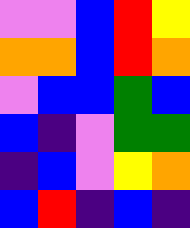[["violet", "violet", "blue", "red", "yellow"], ["orange", "orange", "blue", "red", "orange"], ["violet", "blue", "blue", "green", "blue"], ["blue", "indigo", "violet", "green", "green"], ["indigo", "blue", "violet", "yellow", "orange"], ["blue", "red", "indigo", "blue", "indigo"]]